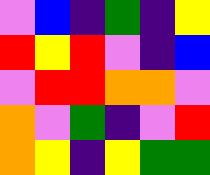[["violet", "blue", "indigo", "green", "indigo", "yellow"], ["red", "yellow", "red", "violet", "indigo", "blue"], ["violet", "red", "red", "orange", "orange", "violet"], ["orange", "violet", "green", "indigo", "violet", "red"], ["orange", "yellow", "indigo", "yellow", "green", "green"]]